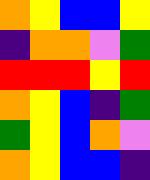[["orange", "yellow", "blue", "blue", "yellow"], ["indigo", "orange", "orange", "violet", "green"], ["red", "red", "red", "yellow", "red"], ["orange", "yellow", "blue", "indigo", "green"], ["green", "yellow", "blue", "orange", "violet"], ["orange", "yellow", "blue", "blue", "indigo"]]